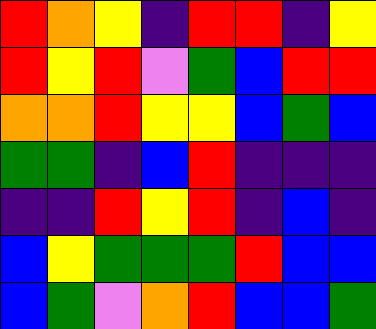[["red", "orange", "yellow", "indigo", "red", "red", "indigo", "yellow"], ["red", "yellow", "red", "violet", "green", "blue", "red", "red"], ["orange", "orange", "red", "yellow", "yellow", "blue", "green", "blue"], ["green", "green", "indigo", "blue", "red", "indigo", "indigo", "indigo"], ["indigo", "indigo", "red", "yellow", "red", "indigo", "blue", "indigo"], ["blue", "yellow", "green", "green", "green", "red", "blue", "blue"], ["blue", "green", "violet", "orange", "red", "blue", "blue", "green"]]